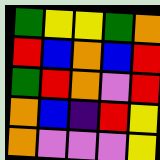[["green", "yellow", "yellow", "green", "orange"], ["red", "blue", "orange", "blue", "red"], ["green", "red", "orange", "violet", "red"], ["orange", "blue", "indigo", "red", "yellow"], ["orange", "violet", "violet", "violet", "yellow"]]